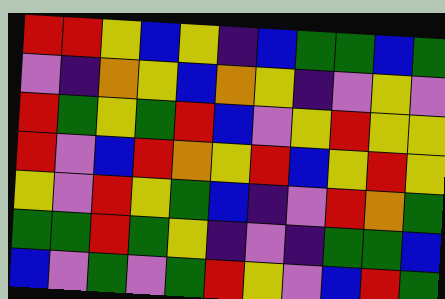[["red", "red", "yellow", "blue", "yellow", "indigo", "blue", "green", "green", "blue", "green"], ["violet", "indigo", "orange", "yellow", "blue", "orange", "yellow", "indigo", "violet", "yellow", "violet"], ["red", "green", "yellow", "green", "red", "blue", "violet", "yellow", "red", "yellow", "yellow"], ["red", "violet", "blue", "red", "orange", "yellow", "red", "blue", "yellow", "red", "yellow"], ["yellow", "violet", "red", "yellow", "green", "blue", "indigo", "violet", "red", "orange", "green"], ["green", "green", "red", "green", "yellow", "indigo", "violet", "indigo", "green", "green", "blue"], ["blue", "violet", "green", "violet", "green", "red", "yellow", "violet", "blue", "red", "green"]]